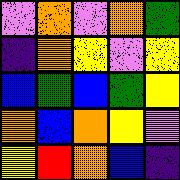[["violet", "orange", "violet", "orange", "green"], ["indigo", "orange", "yellow", "violet", "yellow"], ["blue", "green", "blue", "green", "yellow"], ["orange", "blue", "orange", "yellow", "violet"], ["yellow", "red", "orange", "blue", "indigo"]]